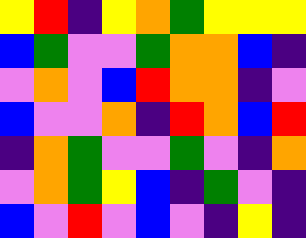[["yellow", "red", "indigo", "yellow", "orange", "green", "yellow", "yellow", "yellow"], ["blue", "green", "violet", "violet", "green", "orange", "orange", "blue", "indigo"], ["violet", "orange", "violet", "blue", "red", "orange", "orange", "indigo", "violet"], ["blue", "violet", "violet", "orange", "indigo", "red", "orange", "blue", "red"], ["indigo", "orange", "green", "violet", "violet", "green", "violet", "indigo", "orange"], ["violet", "orange", "green", "yellow", "blue", "indigo", "green", "violet", "indigo"], ["blue", "violet", "red", "violet", "blue", "violet", "indigo", "yellow", "indigo"]]